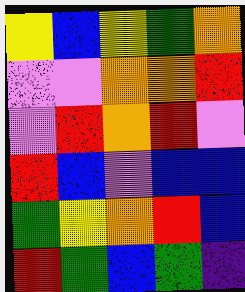[["yellow", "blue", "yellow", "green", "orange"], ["violet", "violet", "orange", "orange", "red"], ["violet", "red", "orange", "red", "violet"], ["red", "blue", "violet", "blue", "blue"], ["green", "yellow", "orange", "red", "blue"], ["red", "green", "blue", "green", "indigo"]]